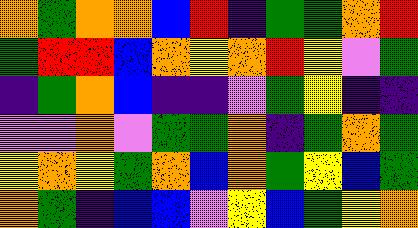[["orange", "green", "orange", "orange", "blue", "red", "indigo", "green", "green", "orange", "red"], ["green", "red", "red", "blue", "orange", "yellow", "orange", "red", "yellow", "violet", "green"], ["indigo", "green", "orange", "blue", "indigo", "indigo", "violet", "green", "yellow", "indigo", "indigo"], ["violet", "violet", "orange", "violet", "green", "green", "orange", "indigo", "green", "orange", "green"], ["yellow", "orange", "yellow", "green", "orange", "blue", "orange", "green", "yellow", "blue", "green"], ["orange", "green", "indigo", "blue", "blue", "violet", "yellow", "blue", "green", "yellow", "orange"]]